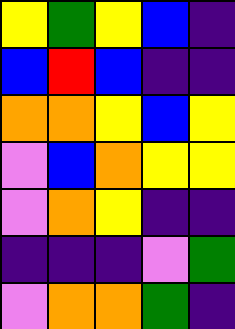[["yellow", "green", "yellow", "blue", "indigo"], ["blue", "red", "blue", "indigo", "indigo"], ["orange", "orange", "yellow", "blue", "yellow"], ["violet", "blue", "orange", "yellow", "yellow"], ["violet", "orange", "yellow", "indigo", "indigo"], ["indigo", "indigo", "indigo", "violet", "green"], ["violet", "orange", "orange", "green", "indigo"]]